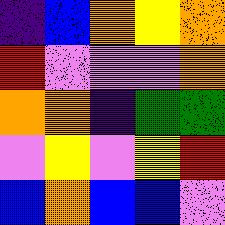[["indigo", "blue", "orange", "yellow", "orange"], ["red", "violet", "violet", "violet", "orange"], ["orange", "orange", "indigo", "green", "green"], ["violet", "yellow", "violet", "yellow", "red"], ["blue", "orange", "blue", "blue", "violet"]]